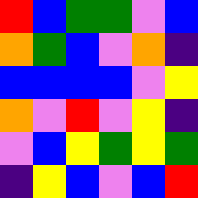[["red", "blue", "green", "green", "violet", "blue"], ["orange", "green", "blue", "violet", "orange", "indigo"], ["blue", "blue", "blue", "blue", "violet", "yellow"], ["orange", "violet", "red", "violet", "yellow", "indigo"], ["violet", "blue", "yellow", "green", "yellow", "green"], ["indigo", "yellow", "blue", "violet", "blue", "red"]]